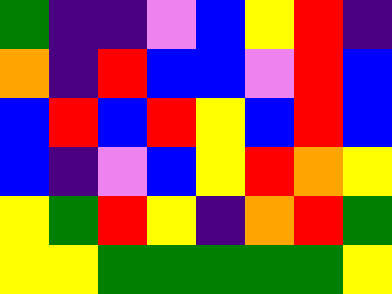[["green", "indigo", "indigo", "violet", "blue", "yellow", "red", "indigo"], ["orange", "indigo", "red", "blue", "blue", "violet", "red", "blue"], ["blue", "red", "blue", "red", "yellow", "blue", "red", "blue"], ["blue", "indigo", "violet", "blue", "yellow", "red", "orange", "yellow"], ["yellow", "green", "red", "yellow", "indigo", "orange", "red", "green"], ["yellow", "yellow", "green", "green", "green", "green", "green", "yellow"]]